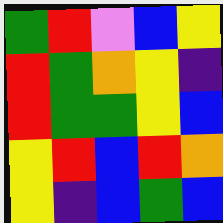[["green", "red", "violet", "blue", "yellow"], ["red", "green", "orange", "yellow", "indigo"], ["red", "green", "green", "yellow", "blue"], ["yellow", "red", "blue", "red", "orange"], ["yellow", "indigo", "blue", "green", "blue"]]